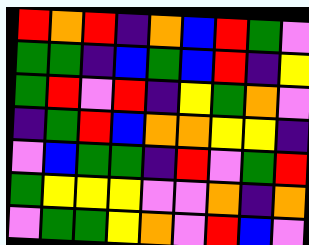[["red", "orange", "red", "indigo", "orange", "blue", "red", "green", "violet"], ["green", "green", "indigo", "blue", "green", "blue", "red", "indigo", "yellow"], ["green", "red", "violet", "red", "indigo", "yellow", "green", "orange", "violet"], ["indigo", "green", "red", "blue", "orange", "orange", "yellow", "yellow", "indigo"], ["violet", "blue", "green", "green", "indigo", "red", "violet", "green", "red"], ["green", "yellow", "yellow", "yellow", "violet", "violet", "orange", "indigo", "orange"], ["violet", "green", "green", "yellow", "orange", "violet", "red", "blue", "violet"]]